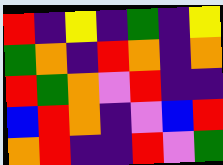[["red", "indigo", "yellow", "indigo", "green", "indigo", "yellow"], ["green", "orange", "indigo", "red", "orange", "indigo", "orange"], ["red", "green", "orange", "violet", "red", "indigo", "indigo"], ["blue", "red", "orange", "indigo", "violet", "blue", "red"], ["orange", "red", "indigo", "indigo", "red", "violet", "green"]]